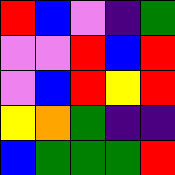[["red", "blue", "violet", "indigo", "green"], ["violet", "violet", "red", "blue", "red"], ["violet", "blue", "red", "yellow", "red"], ["yellow", "orange", "green", "indigo", "indigo"], ["blue", "green", "green", "green", "red"]]